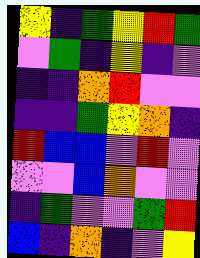[["yellow", "indigo", "green", "yellow", "red", "green"], ["violet", "green", "indigo", "yellow", "indigo", "violet"], ["indigo", "indigo", "orange", "red", "violet", "violet"], ["indigo", "indigo", "green", "yellow", "orange", "indigo"], ["red", "blue", "blue", "violet", "red", "violet"], ["violet", "violet", "blue", "orange", "violet", "violet"], ["indigo", "green", "violet", "violet", "green", "red"], ["blue", "indigo", "orange", "indigo", "violet", "yellow"]]